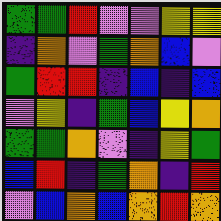[["green", "green", "red", "violet", "violet", "yellow", "yellow"], ["indigo", "orange", "violet", "green", "orange", "blue", "violet"], ["green", "red", "red", "indigo", "blue", "indigo", "blue"], ["violet", "yellow", "indigo", "green", "blue", "yellow", "orange"], ["green", "green", "orange", "violet", "indigo", "yellow", "green"], ["blue", "red", "indigo", "green", "orange", "indigo", "red"], ["violet", "blue", "orange", "blue", "orange", "red", "orange"]]